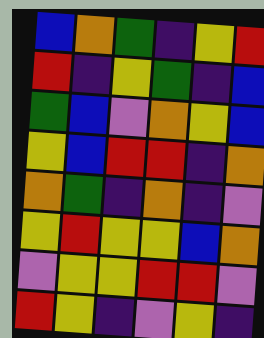[["blue", "orange", "green", "indigo", "yellow", "red"], ["red", "indigo", "yellow", "green", "indigo", "blue"], ["green", "blue", "violet", "orange", "yellow", "blue"], ["yellow", "blue", "red", "red", "indigo", "orange"], ["orange", "green", "indigo", "orange", "indigo", "violet"], ["yellow", "red", "yellow", "yellow", "blue", "orange"], ["violet", "yellow", "yellow", "red", "red", "violet"], ["red", "yellow", "indigo", "violet", "yellow", "indigo"]]